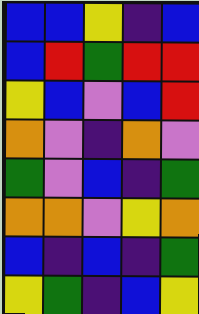[["blue", "blue", "yellow", "indigo", "blue"], ["blue", "red", "green", "red", "red"], ["yellow", "blue", "violet", "blue", "red"], ["orange", "violet", "indigo", "orange", "violet"], ["green", "violet", "blue", "indigo", "green"], ["orange", "orange", "violet", "yellow", "orange"], ["blue", "indigo", "blue", "indigo", "green"], ["yellow", "green", "indigo", "blue", "yellow"]]